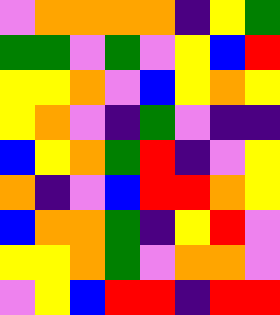[["violet", "orange", "orange", "orange", "orange", "indigo", "yellow", "green"], ["green", "green", "violet", "green", "violet", "yellow", "blue", "red"], ["yellow", "yellow", "orange", "violet", "blue", "yellow", "orange", "yellow"], ["yellow", "orange", "violet", "indigo", "green", "violet", "indigo", "indigo"], ["blue", "yellow", "orange", "green", "red", "indigo", "violet", "yellow"], ["orange", "indigo", "violet", "blue", "red", "red", "orange", "yellow"], ["blue", "orange", "orange", "green", "indigo", "yellow", "red", "violet"], ["yellow", "yellow", "orange", "green", "violet", "orange", "orange", "violet"], ["violet", "yellow", "blue", "red", "red", "indigo", "red", "red"]]